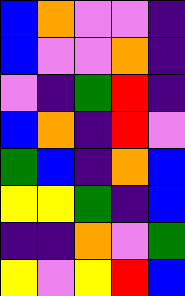[["blue", "orange", "violet", "violet", "indigo"], ["blue", "violet", "violet", "orange", "indigo"], ["violet", "indigo", "green", "red", "indigo"], ["blue", "orange", "indigo", "red", "violet"], ["green", "blue", "indigo", "orange", "blue"], ["yellow", "yellow", "green", "indigo", "blue"], ["indigo", "indigo", "orange", "violet", "green"], ["yellow", "violet", "yellow", "red", "blue"]]